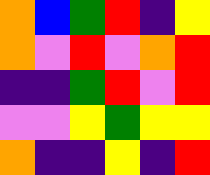[["orange", "blue", "green", "red", "indigo", "yellow"], ["orange", "violet", "red", "violet", "orange", "red"], ["indigo", "indigo", "green", "red", "violet", "red"], ["violet", "violet", "yellow", "green", "yellow", "yellow"], ["orange", "indigo", "indigo", "yellow", "indigo", "red"]]